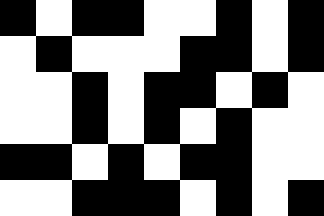[["black", "white", "black", "black", "white", "white", "black", "white", "black"], ["white", "black", "white", "white", "white", "black", "black", "white", "black"], ["white", "white", "black", "white", "black", "black", "white", "black", "white"], ["white", "white", "black", "white", "black", "white", "black", "white", "white"], ["black", "black", "white", "black", "white", "black", "black", "white", "white"], ["white", "white", "black", "black", "black", "white", "black", "white", "black"]]